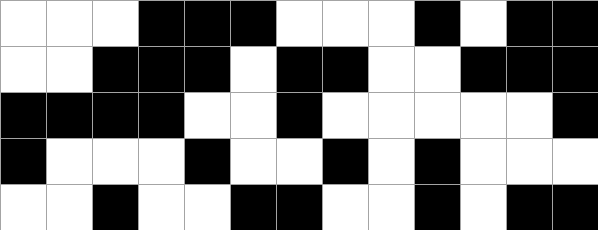[["white", "white", "white", "black", "black", "black", "white", "white", "white", "black", "white", "black", "black"], ["white", "white", "black", "black", "black", "white", "black", "black", "white", "white", "black", "black", "black"], ["black", "black", "black", "black", "white", "white", "black", "white", "white", "white", "white", "white", "black"], ["black", "white", "white", "white", "black", "white", "white", "black", "white", "black", "white", "white", "white"], ["white", "white", "black", "white", "white", "black", "black", "white", "white", "black", "white", "black", "black"]]